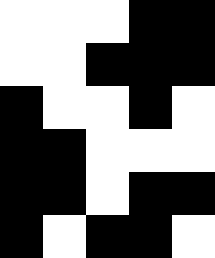[["white", "white", "white", "black", "black"], ["white", "white", "black", "black", "black"], ["black", "white", "white", "black", "white"], ["black", "black", "white", "white", "white"], ["black", "black", "white", "black", "black"], ["black", "white", "black", "black", "white"]]